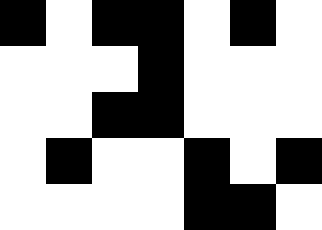[["black", "white", "black", "black", "white", "black", "white"], ["white", "white", "white", "black", "white", "white", "white"], ["white", "white", "black", "black", "white", "white", "white"], ["white", "black", "white", "white", "black", "white", "black"], ["white", "white", "white", "white", "black", "black", "white"]]